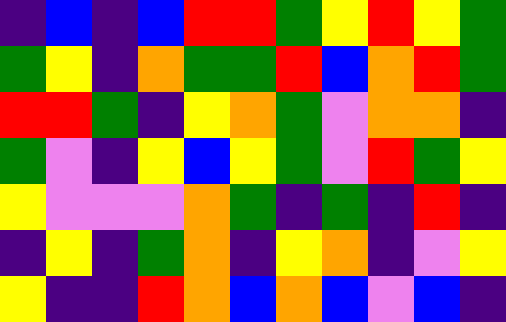[["indigo", "blue", "indigo", "blue", "red", "red", "green", "yellow", "red", "yellow", "green"], ["green", "yellow", "indigo", "orange", "green", "green", "red", "blue", "orange", "red", "green"], ["red", "red", "green", "indigo", "yellow", "orange", "green", "violet", "orange", "orange", "indigo"], ["green", "violet", "indigo", "yellow", "blue", "yellow", "green", "violet", "red", "green", "yellow"], ["yellow", "violet", "violet", "violet", "orange", "green", "indigo", "green", "indigo", "red", "indigo"], ["indigo", "yellow", "indigo", "green", "orange", "indigo", "yellow", "orange", "indigo", "violet", "yellow"], ["yellow", "indigo", "indigo", "red", "orange", "blue", "orange", "blue", "violet", "blue", "indigo"]]